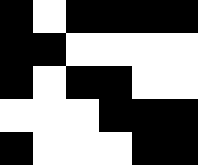[["black", "white", "black", "black", "black", "black"], ["black", "black", "white", "white", "white", "white"], ["black", "white", "black", "black", "white", "white"], ["white", "white", "white", "black", "black", "black"], ["black", "white", "white", "white", "black", "black"]]